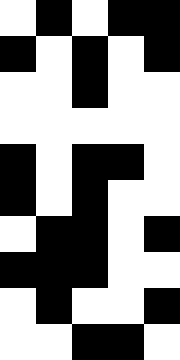[["white", "black", "white", "black", "black"], ["black", "white", "black", "white", "black"], ["white", "white", "black", "white", "white"], ["white", "white", "white", "white", "white"], ["black", "white", "black", "black", "white"], ["black", "white", "black", "white", "white"], ["white", "black", "black", "white", "black"], ["black", "black", "black", "white", "white"], ["white", "black", "white", "white", "black"], ["white", "white", "black", "black", "white"]]